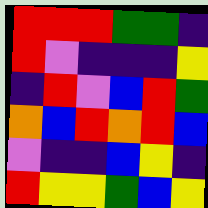[["red", "red", "red", "green", "green", "indigo"], ["red", "violet", "indigo", "indigo", "indigo", "yellow"], ["indigo", "red", "violet", "blue", "red", "green"], ["orange", "blue", "red", "orange", "red", "blue"], ["violet", "indigo", "indigo", "blue", "yellow", "indigo"], ["red", "yellow", "yellow", "green", "blue", "yellow"]]